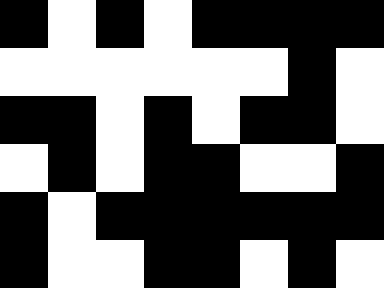[["black", "white", "black", "white", "black", "black", "black", "black"], ["white", "white", "white", "white", "white", "white", "black", "white"], ["black", "black", "white", "black", "white", "black", "black", "white"], ["white", "black", "white", "black", "black", "white", "white", "black"], ["black", "white", "black", "black", "black", "black", "black", "black"], ["black", "white", "white", "black", "black", "white", "black", "white"]]